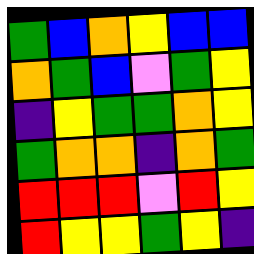[["green", "blue", "orange", "yellow", "blue", "blue"], ["orange", "green", "blue", "violet", "green", "yellow"], ["indigo", "yellow", "green", "green", "orange", "yellow"], ["green", "orange", "orange", "indigo", "orange", "green"], ["red", "red", "red", "violet", "red", "yellow"], ["red", "yellow", "yellow", "green", "yellow", "indigo"]]